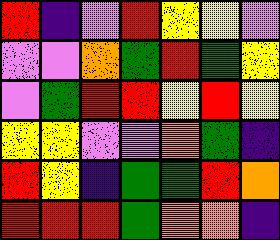[["red", "indigo", "violet", "red", "yellow", "yellow", "violet"], ["violet", "violet", "orange", "green", "red", "green", "yellow"], ["violet", "green", "red", "red", "yellow", "red", "yellow"], ["yellow", "yellow", "violet", "violet", "orange", "green", "indigo"], ["red", "yellow", "indigo", "green", "green", "red", "orange"], ["red", "red", "red", "green", "orange", "orange", "indigo"]]